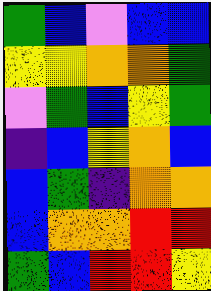[["green", "blue", "violet", "blue", "blue"], ["yellow", "yellow", "orange", "orange", "green"], ["violet", "green", "blue", "yellow", "green"], ["indigo", "blue", "yellow", "orange", "blue"], ["blue", "green", "indigo", "orange", "orange"], ["blue", "orange", "orange", "red", "red"], ["green", "blue", "red", "red", "yellow"]]